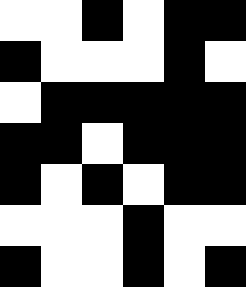[["white", "white", "black", "white", "black", "black"], ["black", "white", "white", "white", "black", "white"], ["white", "black", "black", "black", "black", "black"], ["black", "black", "white", "black", "black", "black"], ["black", "white", "black", "white", "black", "black"], ["white", "white", "white", "black", "white", "white"], ["black", "white", "white", "black", "white", "black"]]